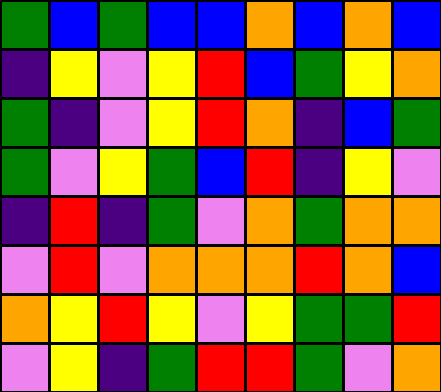[["green", "blue", "green", "blue", "blue", "orange", "blue", "orange", "blue"], ["indigo", "yellow", "violet", "yellow", "red", "blue", "green", "yellow", "orange"], ["green", "indigo", "violet", "yellow", "red", "orange", "indigo", "blue", "green"], ["green", "violet", "yellow", "green", "blue", "red", "indigo", "yellow", "violet"], ["indigo", "red", "indigo", "green", "violet", "orange", "green", "orange", "orange"], ["violet", "red", "violet", "orange", "orange", "orange", "red", "orange", "blue"], ["orange", "yellow", "red", "yellow", "violet", "yellow", "green", "green", "red"], ["violet", "yellow", "indigo", "green", "red", "red", "green", "violet", "orange"]]